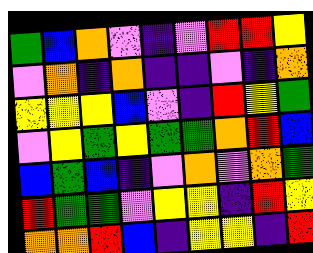[["green", "blue", "orange", "violet", "indigo", "violet", "red", "red", "yellow"], ["violet", "orange", "indigo", "orange", "indigo", "indigo", "violet", "indigo", "orange"], ["yellow", "yellow", "yellow", "blue", "violet", "indigo", "red", "yellow", "green"], ["violet", "yellow", "green", "yellow", "green", "green", "orange", "red", "blue"], ["blue", "green", "blue", "indigo", "violet", "orange", "violet", "orange", "green"], ["red", "green", "green", "violet", "yellow", "yellow", "indigo", "red", "yellow"], ["orange", "orange", "red", "blue", "indigo", "yellow", "yellow", "indigo", "red"]]